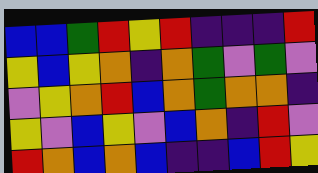[["blue", "blue", "green", "red", "yellow", "red", "indigo", "indigo", "indigo", "red"], ["yellow", "blue", "yellow", "orange", "indigo", "orange", "green", "violet", "green", "violet"], ["violet", "yellow", "orange", "red", "blue", "orange", "green", "orange", "orange", "indigo"], ["yellow", "violet", "blue", "yellow", "violet", "blue", "orange", "indigo", "red", "violet"], ["red", "orange", "blue", "orange", "blue", "indigo", "indigo", "blue", "red", "yellow"]]